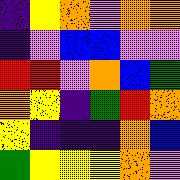[["indigo", "yellow", "orange", "violet", "orange", "orange"], ["indigo", "violet", "blue", "blue", "violet", "violet"], ["red", "red", "violet", "orange", "blue", "green"], ["orange", "yellow", "indigo", "green", "red", "orange"], ["yellow", "indigo", "indigo", "indigo", "orange", "blue"], ["green", "yellow", "yellow", "yellow", "orange", "violet"]]